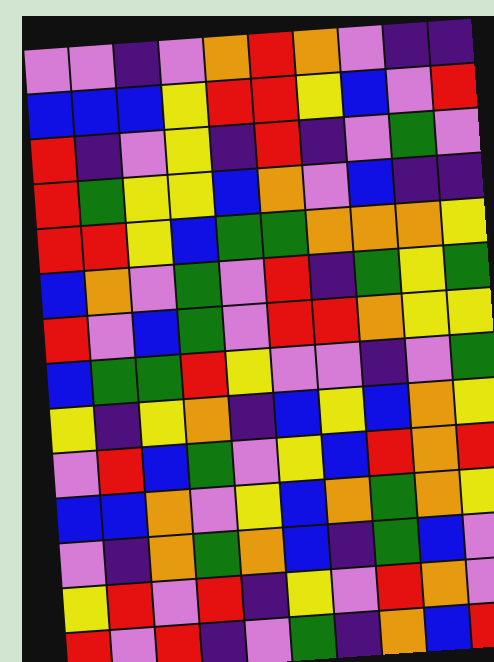[["violet", "violet", "indigo", "violet", "orange", "red", "orange", "violet", "indigo", "indigo"], ["blue", "blue", "blue", "yellow", "red", "red", "yellow", "blue", "violet", "red"], ["red", "indigo", "violet", "yellow", "indigo", "red", "indigo", "violet", "green", "violet"], ["red", "green", "yellow", "yellow", "blue", "orange", "violet", "blue", "indigo", "indigo"], ["red", "red", "yellow", "blue", "green", "green", "orange", "orange", "orange", "yellow"], ["blue", "orange", "violet", "green", "violet", "red", "indigo", "green", "yellow", "green"], ["red", "violet", "blue", "green", "violet", "red", "red", "orange", "yellow", "yellow"], ["blue", "green", "green", "red", "yellow", "violet", "violet", "indigo", "violet", "green"], ["yellow", "indigo", "yellow", "orange", "indigo", "blue", "yellow", "blue", "orange", "yellow"], ["violet", "red", "blue", "green", "violet", "yellow", "blue", "red", "orange", "red"], ["blue", "blue", "orange", "violet", "yellow", "blue", "orange", "green", "orange", "yellow"], ["violet", "indigo", "orange", "green", "orange", "blue", "indigo", "green", "blue", "violet"], ["yellow", "red", "violet", "red", "indigo", "yellow", "violet", "red", "orange", "violet"], ["red", "violet", "red", "indigo", "violet", "green", "indigo", "orange", "blue", "red"]]